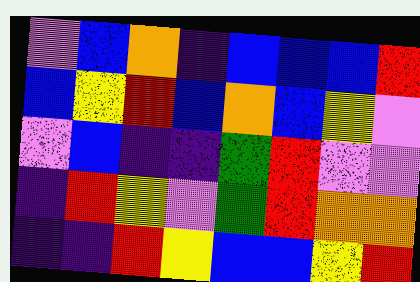[["violet", "blue", "orange", "indigo", "blue", "blue", "blue", "red"], ["blue", "yellow", "red", "blue", "orange", "blue", "yellow", "violet"], ["violet", "blue", "indigo", "indigo", "green", "red", "violet", "violet"], ["indigo", "red", "yellow", "violet", "green", "red", "orange", "orange"], ["indigo", "indigo", "red", "yellow", "blue", "blue", "yellow", "red"]]